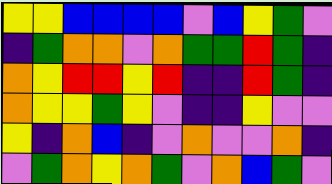[["yellow", "yellow", "blue", "blue", "blue", "blue", "violet", "blue", "yellow", "green", "violet"], ["indigo", "green", "orange", "orange", "violet", "orange", "green", "green", "red", "green", "indigo"], ["orange", "yellow", "red", "red", "yellow", "red", "indigo", "indigo", "red", "green", "indigo"], ["orange", "yellow", "yellow", "green", "yellow", "violet", "indigo", "indigo", "yellow", "violet", "violet"], ["yellow", "indigo", "orange", "blue", "indigo", "violet", "orange", "violet", "violet", "orange", "indigo"], ["violet", "green", "orange", "yellow", "orange", "green", "violet", "orange", "blue", "green", "violet"]]